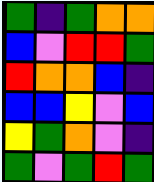[["green", "indigo", "green", "orange", "orange"], ["blue", "violet", "red", "red", "green"], ["red", "orange", "orange", "blue", "indigo"], ["blue", "blue", "yellow", "violet", "blue"], ["yellow", "green", "orange", "violet", "indigo"], ["green", "violet", "green", "red", "green"]]